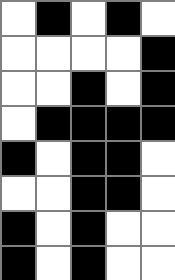[["white", "black", "white", "black", "white"], ["white", "white", "white", "white", "black"], ["white", "white", "black", "white", "black"], ["white", "black", "black", "black", "black"], ["black", "white", "black", "black", "white"], ["white", "white", "black", "black", "white"], ["black", "white", "black", "white", "white"], ["black", "white", "black", "white", "white"]]